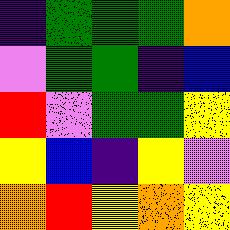[["indigo", "green", "green", "green", "orange"], ["violet", "green", "green", "indigo", "blue"], ["red", "violet", "green", "green", "yellow"], ["yellow", "blue", "indigo", "yellow", "violet"], ["orange", "red", "yellow", "orange", "yellow"]]